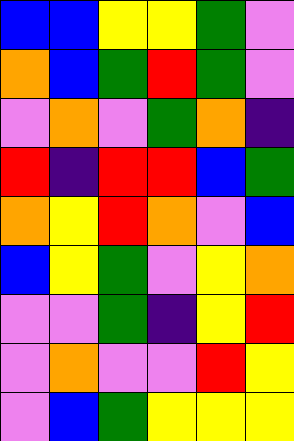[["blue", "blue", "yellow", "yellow", "green", "violet"], ["orange", "blue", "green", "red", "green", "violet"], ["violet", "orange", "violet", "green", "orange", "indigo"], ["red", "indigo", "red", "red", "blue", "green"], ["orange", "yellow", "red", "orange", "violet", "blue"], ["blue", "yellow", "green", "violet", "yellow", "orange"], ["violet", "violet", "green", "indigo", "yellow", "red"], ["violet", "orange", "violet", "violet", "red", "yellow"], ["violet", "blue", "green", "yellow", "yellow", "yellow"]]